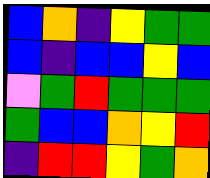[["blue", "orange", "indigo", "yellow", "green", "green"], ["blue", "indigo", "blue", "blue", "yellow", "blue"], ["violet", "green", "red", "green", "green", "green"], ["green", "blue", "blue", "orange", "yellow", "red"], ["indigo", "red", "red", "yellow", "green", "orange"]]